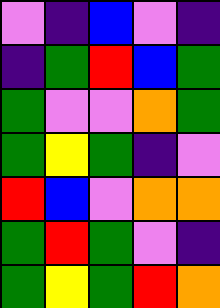[["violet", "indigo", "blue", "violet", "indigo"], ["indigo", "green", "red", "blue", "green"], ["green", "violet", "violet", "orange", "green"], ["green", "yellow", "green", "indigo", "violet"], ["red", "blue", "violet", "orange", "orange"], ["green", "red", "green", "violet", "indigo"], ["green", "yellow", "green", "red", "orange"]]